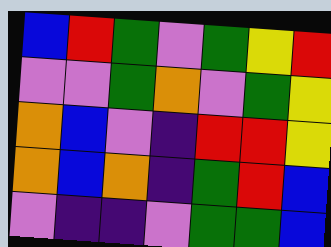[["blue", "red", "green", "violet", "green", "yellow", "red"], ["violet", "violet", "green", "orange", "violet", "green", "yellow"], ["orange", "blue", "violet", "indigo", "red", "red", "yellow"], ["orange", "blue", "orange", "indigo", "green", "red", "blue"], ["violet", "indigo", "indigo", "violet", "green", "green", "blue"]]